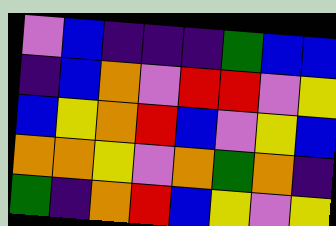[["violet", "blue", "indigo", "indigo", "indigo", "green", "blue", "blue"], ["indigo", "blue", "orange", "violet", "red", "red", "violet", "yellow"], ["blue", "yellow", "orange", "red", "blue", "violet", "yellow", "blue"], ["orange", "orange", "yellow", "violet", "orange", "green", "orange", "indigo"], ["green", "indigo", "orange", "red", "blue", "yellow", "violet", "yellow"]]